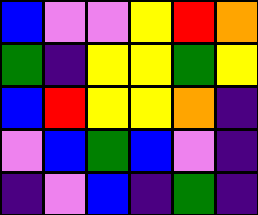[["blue", "violet", "violet", "yellow", "red", "orange"], ["green", "indigo", "yellow", "yellow", "green", "yellow"], ["blue", "red", "yellow", "yellow", "orange", "indigo"], ["violet", "blue", "green", "blue", "violet", "indigo"], ["indigo", "violet", "blue", "indigo", "green", "indigo"]]